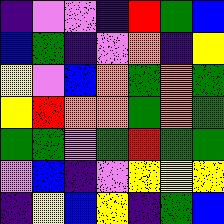[["indigo", "violet", "violet", "indigo", "red", "green", "blue"], ["blue", "green", "indigo", "violet", "orange", "indigo", "yellow"], ["yellow", "violet", "blue", "orange", "green", "orange", "green"], ["yellow", "red", "orange", "orange", "green", "orange", "green"], ["green", "green", "violet", "green", "red", "green", "green"], ["violet", "blue", "indigo", "violet", "yellow", "yellow", "yellow"], ["indigo", "yellow", "blue", "yellow", "indigo", "green", "blue"]]